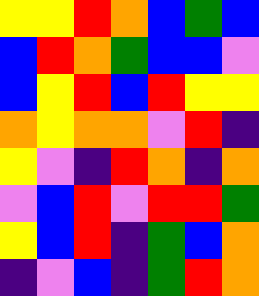[["yellow", "yellow", "red", "orange", "blue", "green", "blue"], ["blue", "red", "orange", "green", "blue", "blue", "violet"], ["blue", "yellow", "red", "blue", "red", "yellow", "yellow"], ["orange", "yellow", "orange", "orange", "violet", "red", "indigo"], ["yellow", "violet", "indigo", "red", "orange", "indigo", "orange"], ["violet", "blue", "red", "violet", "red", "red", "green"], ["yellow", "blue", "red", "indigo", "green", "blue", "orange"], ["indigo", "violet", "blue", "indigo", "green", "red", "orange"]]